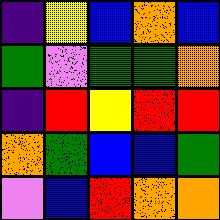[["indigo", "yellow", "blue", "orange", "blue"], ["green", "violet", "green", "green", "orange"], ["indigo", "red", "yellow", "red", "red"], ["orange", "green", "blue", "blue", "green"], ["violet", "blue", "red", "orange", "orange"]]